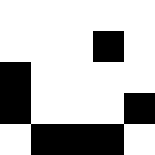[["white", "white", "white", "white", "white"], ["white", "white", "white", "black", "white"], ["black", "white", "white", "white", "white"], ["black", "white", "white", "white", "black"], ["white", "black", "black", "black", "white"]]